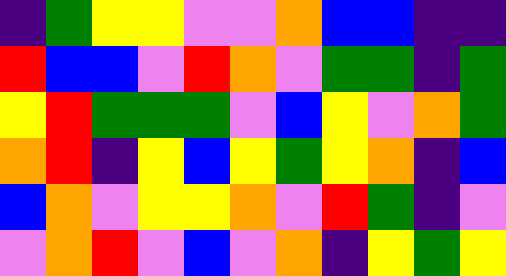[["indigo", "green", "yellow", "yellow", "violet", "violet", "orange", "blue", "blue", "indigo", "indigo"], ["red", "blue", "blue", "violet", "red", "orange", "violet", "green", "green", "indigo", "green"], ["yellow", "red", "green", "green", "green", "violet", "blue", "yellow", "violet", "orange", "green"], ["orange", "red", "indigo", "yellow", "blue", "yellow", "green", "yellow", "orange", "indigo", "blue"], ["blue", "orange", "violet", "yellow", "yellow", "orange", "violet", "red", "green", "indigo", "violet"], ["violet", "orange", "red", "violet", "blue", "violet", "orange", "indigo", "yellow", "green", "yellow"]]